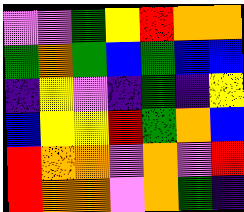[["violet", "violet", "green", "yellow", "red", "orange", "orange"], ["green", "orange", "green", "blue", "green", "blue", "blue"], ["indigo", "yellow", "violet", "indigo", "green", "indigo", "yellow"], ["blue", "yellow", "yellow", "red", "green", "orange", "blue"], ["red", "orange", "orange", "violet", "orange", "violet", "red"], ["red", "orange", "orange", "violet", "orange", "green", "indigo"]]